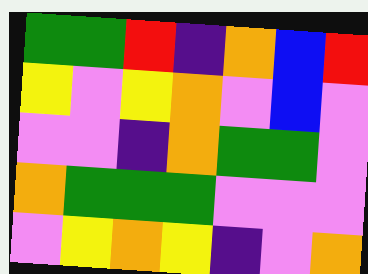[["green", "green", "red", "indigo", "orange", "blue", "red"], ["yellow", "violet", "yellow", "orange", "violet", "blue", "violet"], ["violet", "violet", "indigo", "orange", "green", "green", "violet"], ["orange", "green", "green", "green", "violet", "violet", "violet"], ["violet", "yellow", "orange", "yellow", "indigo", "violet", "orange"]]